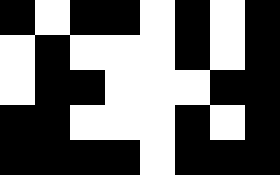[["black", "white", "black", "black", "white", "black", "white", "black"], ["white", "black", "white", "white", "white", "black", "white", "black"], ["white", "black", "black", "white", "white", "white", "black", "black"], ["black", "black", "white", "white", "white", "black", "white", "black"], ["black", "black", "black", "black", "white", "black", "black", "black"]]